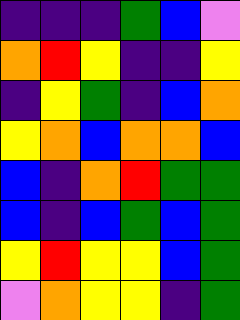[["indigo", "indigo", "indigo", "green", "blue", "violet"], ["orange", "red", "yellow", "indigo", "indigo", "yellow"], ["indigo", "yellow", "green", "indigo", "blue", "orange"], ["yellow", "orange", "blue", "orange", "orange", "blue"], ["blue", "indigo", "orange", "red", "green", "green"], ["blue", "indigo", "blue", "green", "blue", "green"], ["yellow", "red", "yellow", "yellow", "blue", "green"], ["violet", "orange", "yellow", "yellow", "indigo", "green"]]